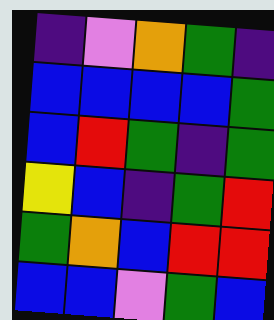[["indigo", "violet", "orange", "green", "indigo"], ["blue", "blue", "blue", "blue", "green"], ["blue", "red", "green", "indigo", "green"], ["yellow", "blue", "indigo", "green", "red"], ["green", "orange", "blue", "red", "red"], ["blue", "blue", "violet", "green", "blue"]]